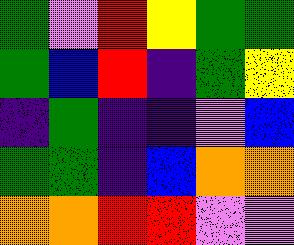[["green", "violet", "red", "yellow", "green", "green"], ["green", "blue", "red", "indigo", "green", "yellow"], ["indigo", "green", "indigo", "indigo", "violet", "blue"], ["green", "green", "indigo", "blue", "orange", "orange"], ["orange", "orange", "red", "red", "violet", "violet"]]